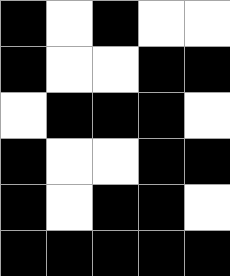[["black", "white", "black", "white", "white"], ["black", "white", "white", "black", "black"], ["white", "black", "black", "black", "white"], ["black", "white", "white", "black", "black"], ["black", "white", "black", "black", "white"], ["black", "black", "black", "black", "black"]]